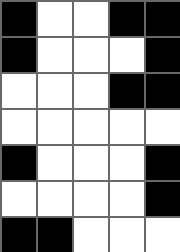[["black", "white", "white", "black", "black"], ["black", "white", "white", "white", "black"], ["white", "white", "white", "black", "black"], ["white", "white", "white", "white", "white"], ["black", "white", "white", "white", "black"], ["white", "white", "white", "white", "black"], ["black", "black", "white", "white", "white"]]